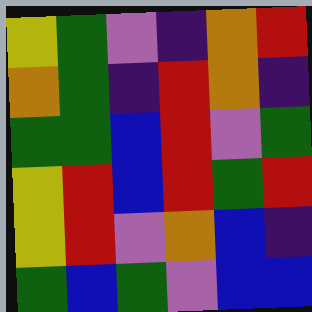[["yellow", "green", "violet", "indigo", "orange", "red"], ["orange", "green", "indigo", "red", "orange", "indigo"], ["green", "green", "blue", "red", "violet", "green"], ["yellow", "red", "blue", "red", "green", "red"], ["yellow", "red", "violet", "orange", "blue", "indigo"], ["green", "blue", "green", "violet", "blue", "blue"]]